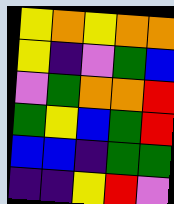[["yellow", "orange", "yellow", "orange", "orange"], ["yellow", "indigo", "violet", "green", "blue"], ["violet", "green", "orange", "orange", "red"], ["green", "yellow", "blue", "green", "red"], ["blue", "blue", "indigo", "green", "green"], ["indigo", "indigo", "yellow", "red", "violet"]]